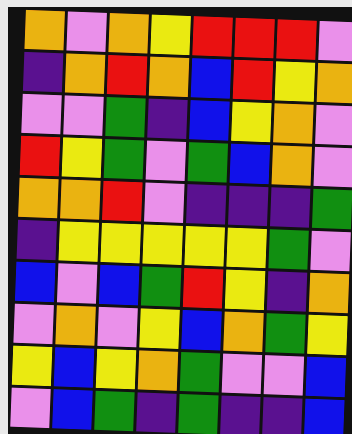[["orange", "violet", "orange", "yellow", "red", "red", "red", "violet"], ["indigo", "orange", "red", "orange", "blue", "red", "yellow", "orange"], ["violet", "violet", "green", "indigo", "blue", "yellow", "orange", "violet"], ["red", "yellow", "green", "violet", "green", "blue", "orange", "violet"], ["orange", "orange", "red", "violet", "indigo", "indigo", "indigo", "green"], ["indigo", "yellow", "yellow", "yellow", "yellow", "yellow", "green", "violet"], ["blue", "violet", "blue", "green", "red", "yellow", "indigo", "orange"], ["violet", "orange", "violet", "yellow", "blue", "orange", "green", "yellow"], ["yellow", "blue", "yellow", "orange", "green", "violet", "violet", "blue"], ["violet", "blue", "green", "indigo", "green", "indigo", "indigo", "blue"]]